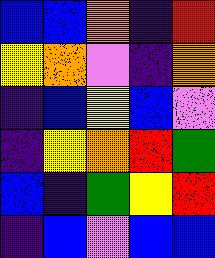[["blue", "blue", "orange", "indigo", "red"], ["yellow", "orange", "violet", "indigo", "orange"], ["indigo", "blue", "yellow", "blue", "violet"], ["indigo", "yellow", "orange", "red", "green"], ["blue", "indigo", "green", "yellow", "red"], ["indigo", "blue", "violet", "blue", "blue"]]